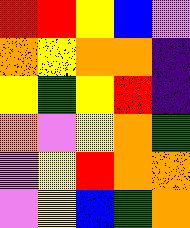[["red", "red", "yellow", "blue", "violet"], ["orange", "yellow", "orange", "orange", "indigo"], ["yellow", "green", "yellow", "red", "indigo"], ["orange", "violet", "yellow", "orange", "green"], ["violet", "yellow", "red", "orange", "orange"], ["violet", "yellow", "blue", "green", "orange"]]